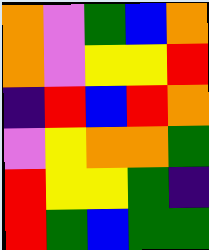[["orange", "violet", "green", "blue", "orange"], ["orange", "violet", "yellow", "yellow", "red"], ["indigo", "red", "blue", "red", "orange"], ["violet", "yellow", "orange", "orange", "green"], ["red", "yellow", "yellow", "green", "indigo"], ["red", "green", "blue", "green", "green"]]